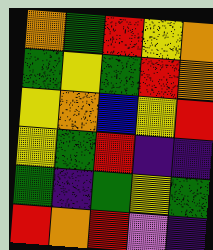[["orange", "green", "red", "yellow", "orange"], ["green", "yellow", "green", "red", "orange"], ["yellow", "orange", "blue", "yellow", "red"], ["yellow", "green", "red", "indigo", "indigo"], ["green", "indigo", "green", "yellow", "green"], ["red", "orange", "red", "violet", "indigo"]]